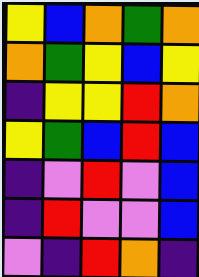[["yellow", "blue", "orange", "green", "orange"], ["orange", "green", "yellow", "blue", "yellow"], ["indigo", "yellow", "yellow", "red", "orange"], ["yellow", "green", "blue", "red", "blue"], ["indigo", "violet", "red", "violet", "blue"], ["indigo", "red", "violet", "violet", "blue"], ["violet", "indigo", "red", "orange", "indigo"]]